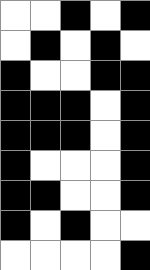[["white", "white", "black", "white", "black"], ["white", "black", "white", "black", "white"], ["black", "white", "white", "black", "black"], ["black", "black", "black", "white", "black"], ["black", "black", "black", "white", "black"], ["black", "white", "white", "white", "black"], ["black", "black", "white", "white", "black"], ["black", "white", "black", "white", "white"], ["white", "white", "white", "white", "black"]]